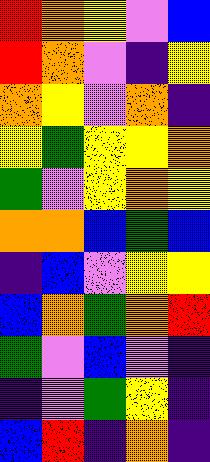[["red", "orange", "yellow", "violet", "blue"], ["red", "orange", "violet", "indigo", "yellow"], ["orange", "yellow", "violet", "orange", "indigo"], ["yellow", "green", "yellow", "yellow", "orange"], ["green", "violet", "yellow", "orange", "yellow"], ["orange", "orange", "blue", "green", "blue"], ["indigo", "blue", "violet", "yellow", "yellow"], ["blue", "orange", "green", "orange", "red"], ["green", "violet", "blue", "violet", "indigo"], ["indigo", "violet", "green", "yellow", "indigo"], ["blue", "red", "indigo", "orange", "indigo"]]